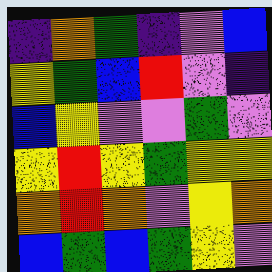[["indigo", "orange", "green", "indigo", "violet", "blue"], ["yellow", "green", "blue", "red", "violet", "indigo"], ["blue", "yellow", "violet", "violet", "green", "violet"], ["yellow", "red", "yellow", "green", "yellow", "yellow"], ["orange", "red", "orange", "violet", "yellow", "orange"], ["blue", "green", "blue", "green", "yellow", "violet"]]